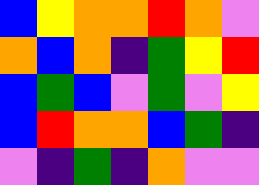[["blue", "yellow", "orange", "orange", "red", "orange", "violet"], ["orange", "blue", "orange", "indigo", "green", "yellow", "red"], ["blue", "green", "blue", "violet", "green", "violet", "yellow"], ["blue", "red", "orange", "orange", "blue", "green", "indigo"], ["violet", "indigo", "green", "indigo", "orange", "violet", "violet"]]